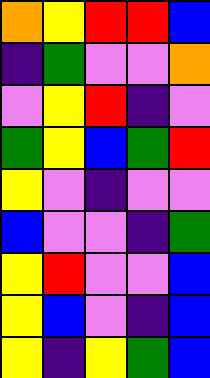[["orange", "yellow", "red", "red", "blue"], ["indigo", "green", "violet", "violet", "orange"], ["violet", "yellow", "red", "indigo", "violet"], ["green", "yellow", "blue", "green", "red"], ["yellow", "violet", "indigo", "violet", "violet"], ["blue", "violet", "violet", "indigo", "green"], ["yellow", "red", "violet", "violet", "blue"], ["yellow", "blue", "violet", "indigo", "blue"], ["yellow", "indigo", "yellow", "green", "blue"]]